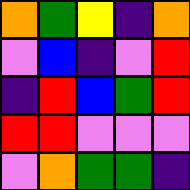[["orange", "green", "yellow", "indigo", "orange"], ["violet", "blue", "indigo", "violet", "red"], ["indigo", "red", "blue", "green", "red"], ["red", "red", "violet", "violet", "violet"], ["violet", "orange", "green", "green", "indigo"]]